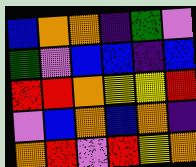[["blue", "orange", "orange", "indigo", "green", "violet"], ["green", "violet", "blue", "blue", "indigo", "blue"], ["red", "red", "orange", "yellow", "yellow", "red"], ["violet", "blue", "orange", "blue", "orange", "indigo"], ["orange", "red", "violet", "red", "yellow", "orange"]]